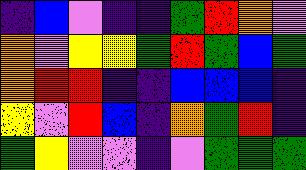[["indigo", "blue", "violet", "indigo", "indigo", "green", "red", "orange", "violet"], ["orange", "violet", "yellow", "yellow", "green", "red", "green", "blue", "green"], ["orange", "red", "red", "indigo", "indigo", "blue", "blue", "blue", "indigo"], ["yellow", "violet", "red", "blue", "indigo", "orange", "green", "red", "indigo"], ["green", "yellow", "violet", "violet", "indigo", "violet", "green", "green", "green"]]